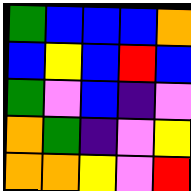[["green", "blue", "blue", "blue", "orange"], ["blue", "yellow", "blue", "red", "blue"], ["green", "violet", "blue", "indigo", "violet"], ["orange", "green", "indigo", "violet", "yellow"], ["orange", "orange", "yellow", "violet", "red"]]